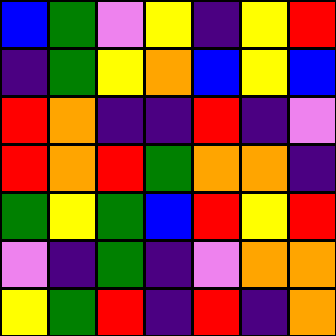[["blue", "green", "violet", "yellow", "indigo", "yellow", "red"], ["indigo", "green", "yellow", "orange", "blue", "yellow", "blue"], ["red", "orange", "indigo", "indigo", "red", "indigo", "violet"], ["red", "orange", "red", "green", "orange", "orange", "indigo"], ["green", "yellow", "green", "blue", "red", "yellow", "red"], ["violet", "indigo", "green", "indigo", "violet", "orange", "orange"], ["yellow", "green", "red", "indigo", "red", "indigo", "orange"]]